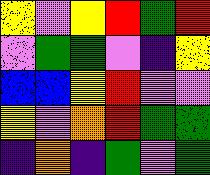[["yellow", "violet", "yellow", "red", "green", "red"], ["violet", "green", "green", "violet", "indigo", "yellow"], ["blue", "blue", "yellow", "red", "violet", "violet"], ["yellow", "violet", "orange", "red", "green", "green"], ["indigo", "orange", "indigo", "green", "violet", "green"]]